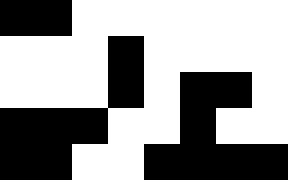[["black", "black", "white", "white", "white", "white", "white", "white"], ["white", "white", "white", "black", "white", "white", "white", "white"], ["white", "white", "white", "black", "white", "black", "black", "white"], ["black", "black", "black", "white", "white", "black", "white", "white"], ["black", "black", "white", "white", "black", "black", "black", "black"]]